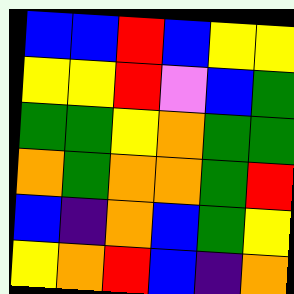[["blue", "blue", "red", "blue", "yellow", "yellow"], ["yellow", "yellow", "red", "violet", "blue", "green"], ["green", "green", "yellow", "orange", "green", "green"], ["orange", "green", "orange", "orange", "green", "red"], ["blue", "indigo", "orange", "blue", "green", "yellow"], ["yellow", "orange", "red", "blue", "indigo", "orange"]]